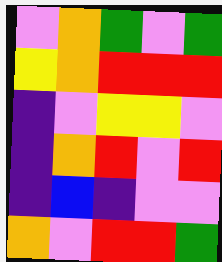[["violet", "orange", "green", "violet", "green"], ["yellow", "orange", "red", "red", "red"], ["indigo", "violet", "yellow", "yellow", "violet"], ["indigo", "orange", "red", "violet", "red"], ["indigo", "blue", "indigo", "violet", "violet"], ["orange", "violet", "red", "red", "green"]]